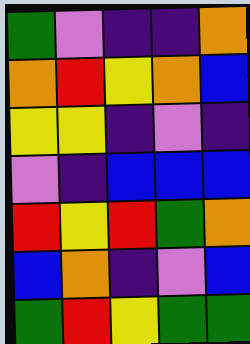[["green", "violet", "indigo", "indigo", "orange"], ["orange", "red", "yellow", "orange", "blue"], ["yellow", "yellow", "indigo", "violet", "indigo"], ["violet", "indigo", "blue", "blue", "blue"], ["red", "yellow", "red", "green", "orange"], ["blue", "orange", "indigo", "violet", "blue"], ["green", "red", "yellow", "green", "green"]]